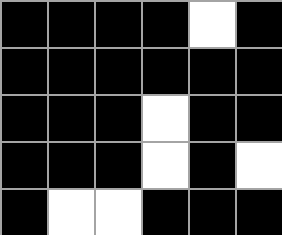[["black", "black", "black", "black", "white", "black"], ["black", "black", "black", "black", "black", "black"], ["black", "black", "black", "white", "black", "black"], ["black", "black", "black", "white", "black", "white"], ["black", "white", "white", "black", "black", "black"]]